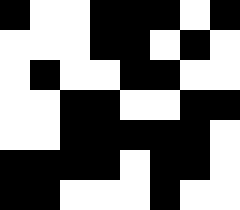[["black", "white", "white", "black", "black", "black", "white", "black"], ["white", "white", "white", "black", "black", "white", "black", "white"], ["white", "black", "white", "white", "black", "black", "white", "white"], ["white", "white", "black", "black", "white", "white", "black", "black"], ["white", "white", "black", "black", "black", "black", "black", "white"], ["black", "black", "black", "black", "white", "black", "black", "white"], ["black", "black", "white", "white", "white", "black", "white", "white"]]